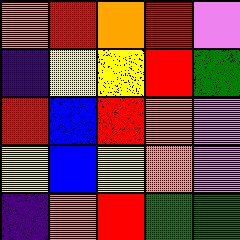[["orange", "red", "orange", "red", "violet"], ["indigo", "yellow", "yellow", "red", "green"], ["red", "blue", "red", "orange", "violet"], ["yellow", "blue", "yellow", "orange", "violet"], ["indigo", "orange", "red", "green", "green"]]